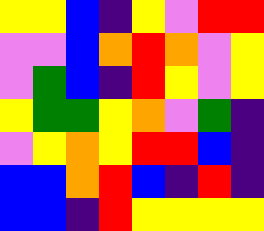[["yellow", "yellow", "blue", "indigo", "yellow", "violet", "red", "red"], ["violet", "violet", "blue", "orange", "red", "orange", "violet", "yellow"], ["violet", "green", "blue", "indigo", "red", "yellow", "violet", "yellow"], ["yellow", "green", "green", "yellow", "orange", "violet", "green", "indigo"], ["violet", "yellow", "orange", "yellow", "red", "red", "blue", "indigo"], ["blue", "blue", "orange", "red", "blue", "indigo", "red", "indigo"], ["blue", "blue", "indigo", "red", "yellow", "yellow", "yellow", "yellow"]]